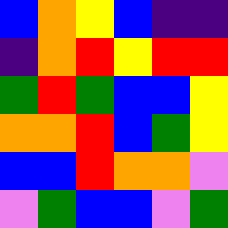[["blue", "orange", "yellow", "blue", "indigo", "indigo"], ["indigo", "orange", "red", "yellow", "red", "red"], ["green", "red", "green", "blue", "blue", "yellow"], ["orange", "orange", "red", "blue", "green", "yellow"], ["blue", "blue", "red", "orange", "orange", "violet"], ["violet", "green", "blue", "blue", "violet", "green"]]